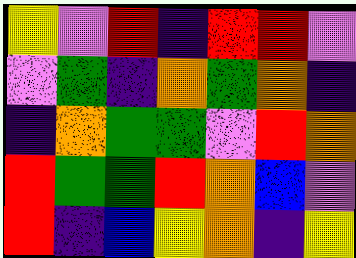[["yellow", "violet", "red", "indigo", "red", "red", "violet"], ["violet", "green", "indigo", "orange", "green", "orange", "indigo"], ["indigo", "orange", "green", "green", "violet", "red", "orange"], ["red", "green", "green", "red", "orange", "blue", "violet"], ["red", "indigo", "blue", "yellow", "orange", "indigo", "yellow"]]